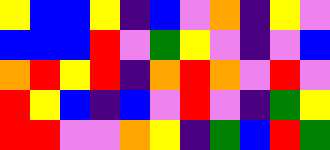[["yellow", "blue", "blue", "yellow", "indigo", "blue", "violet", "orange", "indigo", "yellow", "violet"], ["blue", "blue", "blue", "red", "violet", "green", "yellow", "violet", "indigo", "violet", "blue"], ["orange", "red", "yellow", "red", "indigo", "orange", "red", "orange", "violet", "red", "violet"], ["red", "yellow", "blue", "indigo", "blue", "violet", "red", "violet", "indigo", "green", "yellow"], ["red", "red", "violet", "violet", "orange", "yellow", "indigo", "green", "blue", "red", "green"]]